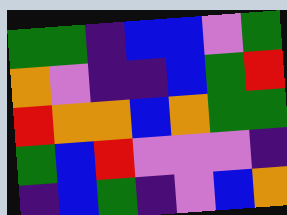[["green", "green", "indigo", "blue", "blue", "violet", "green"], ["orange", "violet", "indigo", "indigo", "blue", "green", "red"], ["red", "orange", "orange", "blue", "orange", "green", "green"], ["green", "blue", "red", "violet", "violet", "violet", "indigo"], ["indigo", "blue", "green", "indigo", "violet", "blue", "orange"]]